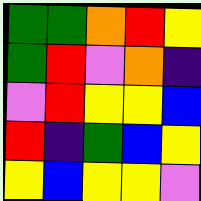[["green", "green", "orange", "red", "yellow"], ["green", "red", "violet", "orange", "indigo"], ["violet", "red", "yellow", "yellow", "blue"], ["red", "indigo", "green", "blue", "yellow"], ["yellow", "blue", "yellow", "yellow", "violet"]]